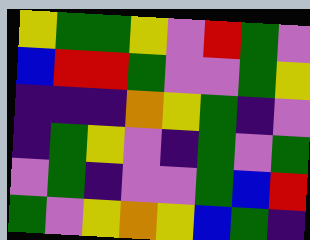[["yellow", "green", "green", "yellow", "violet", "red", "green", "violet"], ["blue", "red", "red", "green", "violet", "violet", "green", "yellow"], ["indigo", "indigo", "indigo", "orange", "yellow", "green", "indigo", "violet"], ["indigo", "green", "yellow", "violet", "indigo", "green", "violet", "green"], ["violet", "green", "indigo", "violet", "violet", "green", "blue", "red"], ["green", "violet", "yellow", "orange", "yellow", "blue", "green", "indigo"]]